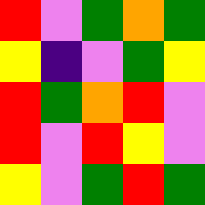[["red", "violet", "green", "orange", "green"], ["yellow", "indigo", "violet", "green", "yellow"], ["red", "green", "orange", "red", "violet"], ["red", "violet", "red", "yellow", "violet"], ["yellow", "violet", "green", "red", "green"]]